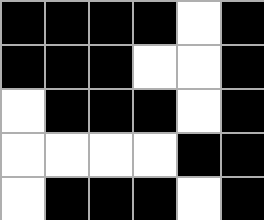[["black", "black", "black", "black", "white", "black"], ["black", "black", "black", "white", "white", "black"], ["white", "black", "black", "black", "white", "black"], ["white", "white", "white", "white", "black", "black"], ["white", "black", "black", "black", "white", "black"]]